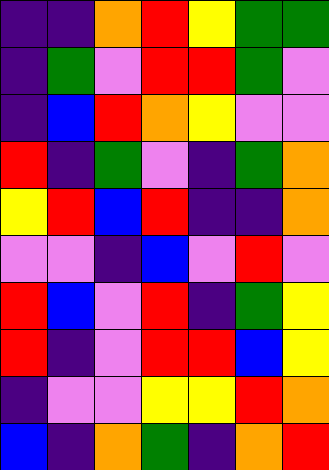[["indigo", "indigo", "orange", "red", "yellow", "green", "green"], ["indigo", "green", "violet", "red", "red", "green", "violet"], ["indigo", "blue", "red", "orange", "yellow", "violet", "violet"], ["red", "indigo", "green", "violet", "indigo", "green", "orange"], ["yellow", "red", "blue", "red", "indigo", "indigo", "orange"], ["violet", "violet", "indigo", "blue", "violet", "red", "violet"], ["red", "blue", "violet", "red", "indigo", "green", "yellow"], ["red", "indigo", "violet", "red", "red", "blue", "yellow"], ["indigo", "violet", "violet", "yellow", "yellow", "red", "orange"], ["blue", "indigo", "orange", "green", "indigo", "orange", "red"]]